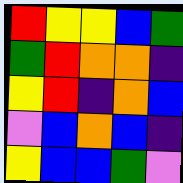[["red", "yellow", "yellow", "blue", "green"], ["green", "red", "orange", "orange", "indigo"], ["yellow", "red", "indigo", "orange", "blue"], ["violet", "blue", "orange", "blue", "indigo"], ["yellow", "blue", "blue", "green", "violet"]]